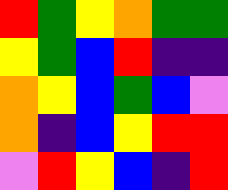[["red", "green", "yellow", "orange", "green", "green"], ["yellow", "green", "blue", "red", "indigo", "indigo"], ["orange", "yellow", "blue", "green", "blue", "violet"], ["orange", "indigo", "blue", "yellow", "red", "red"], ["violet", "red", "yellow", "blue", "indigo", "red"]]